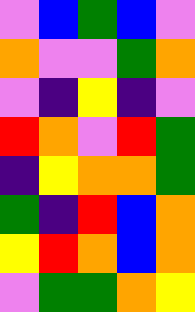[["violet", "blue", "green", "blue", "violet"], ["orange", "violet", "violet", "green", "orange"], ["violet", "indigo", "yellow", "indigo", "violet"], ["red", "orange", "violet", "red", "green"], ["indigo", "yellow", "orange", "orange", "green"], ["green", "indigo", "red", "blue", "orange"], ["yellow", "red", "orange", "blue", "orange"], ["violet", "green", "green", "orange", "yellow"]]